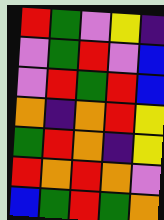[["red", "green", "violet", "yellow", "indigo"], ["violet", "green", "red", "violet", "blue"], ["violet", "red", "green", "red", "blue"], ["orange", "indigo", "orange", "red", "yellow"], ["green", "red", "orange", "indigo", "yellow"], ["red", "orange", "red", "orange", "violet"], ["blue", "green", "red", "green", "orange"]]